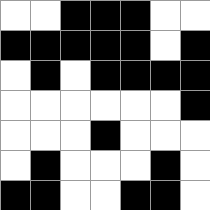[["white", "white", "black", "black", "black", "white", "white"], ["black", "black", "black", "black", "black", "white", "black"], ["white", "black", "white", "black", "black", "black", "black"], ["white", "white", "white", "white", "white", "white", "black"], ["white", "white", "white", "black", "white", "white", "white"], ["white", "black", "white", "white", "white", "black", "white"], ["black", "black", "white", "white", "black", "black", "white"]]